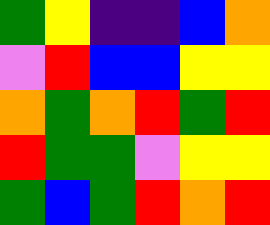[["green", "yellow", "indigo", "indigo", "blue", "orange"], ["violet", "red", "blue", "blue", "yellow", "yellow"], ["orange", "green", "orange", "red", "green", "red"], ["red", "green", "green", "violet", "yellow", "yellow"], ["green", "blue", "green", "red", "orange", "red"]]